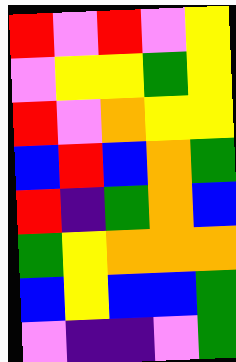[["red", "violet", "red", "violet", "yellow"], ["violet", "yellow", "yellow", "green", "yellow"], ["red", "violet", "orange", "yellow", "yellow"], ["blue", "red", "blue", "orange", "green"], ["red", "indigo", "green", "orange", "blue"], ["green", "yellow", "orange", "orange", "orange"], ["blue", "yellow", "blue", "blue", "green"], ["violet", "indigo", "indigo", "violet", "green"]]